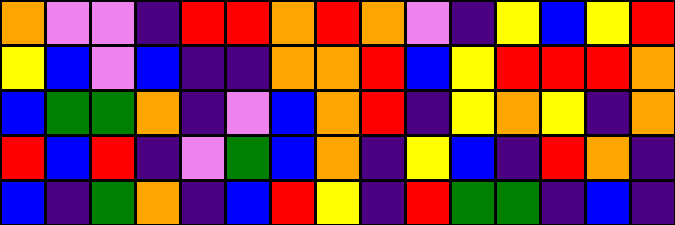[["orange", "violet", "violet", "indigo", "red", "red", "orange", "red", "orange", "violet", "indigo", "yellow", "blue", "yellow", "red"], ["yellow", "blue", "violet", "blue", "indigo", "indigo", "orange", "orange", "red", "blue", "yellow", "red", "red", "red", "orange"], ["blue", "green", "green", "orange", "indigo", "violet", "blue", "orange", "red", "indigo", "yellow", "orange", "yellow", "indigo", "orange"], ["red", "blue", "red", "indigo", "violet", "green", "blue", "orange", "indigo", "yellow", "blue", "indigo", "red", "orange", "indigo"], ["blue", "indigo", "green", "orange", "indigo", "blue", "red", "yellow", "indigo", "red", "green", "green", "indigo", "blue", "indigo"]]